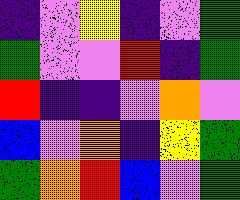[["indigo", "violet", "yellow", "indigo", "violet", "green"], ["green", "violet", "violet", "red", "indigo", "green"], ["red", "indigo", "indigo", "violet", "orange", "violet"], ["blue", "violet", "orange", "indigo", "yellow", "green"], ["green", "orange", "red", "blue", "violet", "green"]]